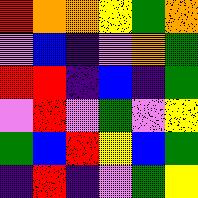[["red", "orange", "orange", "yellow", "green", "orange"], ["violet", "blue", "indigo", "violet", "orange", "green"], ["red", "red", "indigo", "blue", "indigo", "green"], ["violet", "red", "violet", "green", "violet", "yellow"], ["green", "blue", "red", "yellow", "blue", "green"], ["indigo", "red", "indigo", "violet", "green", "yellow"]]